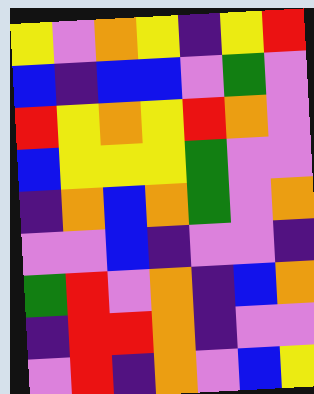[["yellow", "violet", "orange", "yellow", "indigo", "yellow", "red"], ["blue", "indigo", "blue", "blue", "violet", "green", "violet"], ["red", "yellow", "orange", "yellow", "red", "orange", "violet"], ["blue", "yellow", "yellow", "yellow", "green", "violet", "violet"], ["indigo", "orange", "blue", "orange", "green", "violet", "orange"], ["violet", "violet", "blue", "indigo", "violet", "violet", "indigo"], ["green", "red", "violet", "orange", "indigo", "blue", "orange"], ["indigo", "red", "red", "orange", "indigo", "violet", "violet"], ["violet", "red", "indigo", "orange", "violet", "blue", "yellow"]]